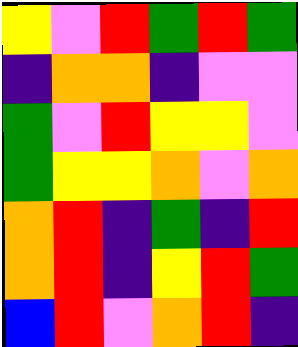[["yellow", "violet", "red", "green", "red", "green"], ["indigo", "orange", "orange", "indigo", "violet", "violet"], ["green", "violet", "red", "yellow", "yellow", "violet"], ["green", "yellow", "yellow", "orange", "violet", "orange"], ["orange", "red", "indigo", "green", "indigo", "red"], ["orange", "red", "indigo", "yellow", "red", "green"], ["blue", "red", "violet", "orange", "red", "indigo"]]